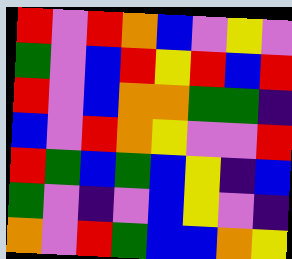[["red", "violet", "red", "orange", "blue", "violet", "yellow", "violet"], ["green", "violet", "blue", "red", "yellow", "red", "blue", "red"], ["red", "violet", "blue", "orange", "orange", "green", "green", "indigo"], ["blue", "violet", "red", "orange", "yellow", "violet", "violet", "red"], ["red", "green", "blue", "green", "blue", "yellow", "indigo", "blue"], ["green", "violet", "indigo", "violet", "blue", "yellow", "violet", "indigo"], ["orange", "violet", "red", "green", "blue", "blue", "orange", "yellow"]]